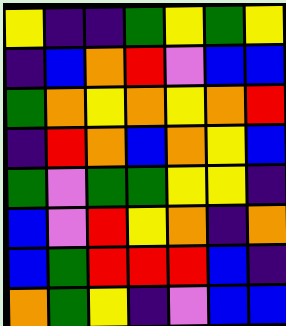[["yellow", "indigo", "indigo", "green", "yellow", "green", "yellow"], ["indigo", "blue", "orange", "red", "violet", "blue", "blue"], ["green", "orange", "yellow", "orange", "yellow", "orange", "red"], ["indigo", "red", "orange", "blue", "orange", "yellow", "blue"], ["green", "violet", "green", "green", "yellow", "yellow", "indigo"], ["blue", "violet", "red", "yellow", "orange", "indigo", "orange"], ["blue", "green", "red", "red", "red", "blue", "indigo"], ["orange", "green", "yellow", "indigo", "violet", "blue", "blue"]]